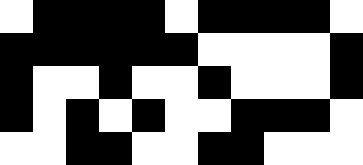[["white", "black", "black", "black", "black", "white", "black", "black", "black", "black", "white"], ["black", "black", "black", "black", "black", "black", "white", "white", "white", "white", "black"], ["black", "white", "white", "black", "white", "white", "black", "white", "white", "white", "black"], ["black", "white", "black", "white", "black", "white", "white", "black", "black", "black", "white"], ["white", "white", "black", "black", "white", "white", "black", "black", "white", "white", "white"]]